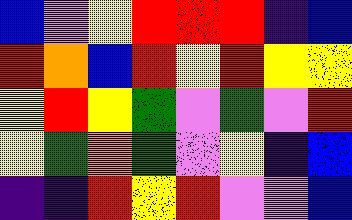[["blue", "violet", "yellow", "red", "red", "red", "indigo", "blue"], ["red", "orange", "blue", "red", "yellow", "red", "yellow", "yellow"], ["yellow", "red", "yellow", "green", "violet", "green", "violet", "red"], ["yellow", "green", "orange", "green", "violet", "yellow", "indigo", "blue"], ["indigo", "indigo", "red", "yellow", "red", "violet", "violet", "blue"]]